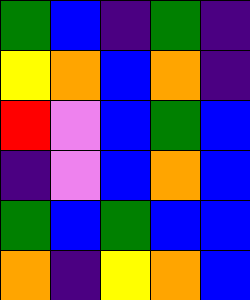[["green", "blue", "indigo", "green", "indigo"], ["yellow", "orange", "blue", "orange", "indigo"], ["red", "violet", "blue", "green", "blue"], ["indigo", "violet", "blue", "orange", "blue"], ["green", "blue", "green", "blue", "blue"], ["orange", "indigo", "yellow", "orange", "blue"]]